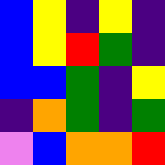[["blue", "yellow", "indigo", "yellow", "indigo"], ["blue", "yellow", "red", "green", "indigo"], ["blue", "blue", "green", "indigo", "yellow"], ["indigo", "orange", "green", "indigo", "green"], ["violet", "blue", "orange", "orange", "red"]]